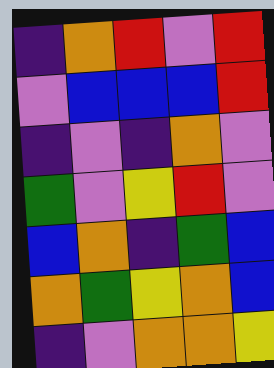[["indigo", "orange", "red", "violet", "red"], ["violet", "blue", "blue", "blue", "red"], ["indigo", "violet", "indigo", "orange", "violet"], ["green", "violet", "yellow", "red", "violet"], ["blue", "orange", "indigo", "green", "blue"], ["orange", "green", "yellow", "orange", "blue"], ["indigo", "violet", "orange", "orange", "yellow"]]